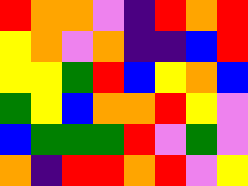[["red", "orange", "orange", "violet", "indigo", "red", "orange", "red"], ["yellow", "orange", "violet", "orange", "indigo", "indigo", "blue", "red"], ["yellow", "yellow", "green", "red", "blue", "yellow", "orange", "blue"], ["green", "yellow", "blue", "orange", "orange", "red", "yellow", "violet"], ["blue", "green", "green", "green", "red", "violet", "green", "violet"], ["orange", "indigo", "red", "red", "orange", "red", "violet", "yellow"]]